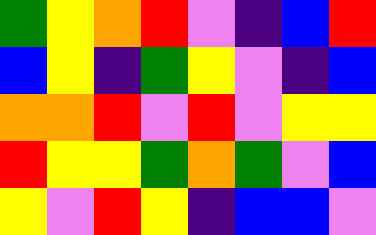[["green", "yellow", "orange", "red", "violet", "indigo", "blue", "red"], ["blue", "yellow", "indigo", "green", "yellow", "violet", "indigo", "blue"], ["orange", "orange", "red", "violet", "red", "violet", "yellow", "yellow"], ["red", "yellow", "yellow", "green", "orange", "green", "violet", "blue"], ["yellow", "violet", "red", "yellow", "indigo", "blue", "blue", "violet"]]